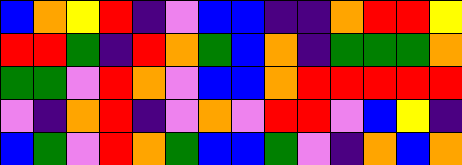[["blue", "orange", "yellow", "red", "indigo", "violet", "blue", "blue", "indigo", "indigo", "orange", "red", "red", "yellow"], ["red", "red", "green", "indigo", "red", "orange", "green", "blue", "orange", "indigo", "green", "green", "green", "orange"], ["green", "green", "violet", "red", "orange", "violet", "blue", "blue", "orange", "red", "red", "red", "red", "red"], ["violet", "indigo", "orange", "red", "indigo", "violet", "orange", "violet", "red", "red", "violet", "blue", "yellow", "indigo"], ["blue", "green", "violet", "red", "orange", "green", "blue", "blue", "green", "violet", "indigo", "orange", "blue", "orange"]]